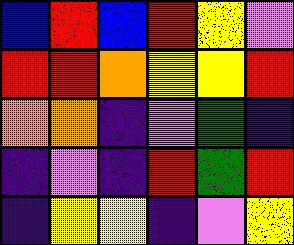[["blue", "red", "blue", "red", "yellow", "violet"], ["red", "red", "orange", "yellow", "yellow", "red"], ["orange", "orange", "indigo", "violet", "green", "indigo"], ["indigo", "violet", "indigo", "red", "green", "red"], ["indigo", "yellow", "yellow", "indigo", "violet", "yellow"]]